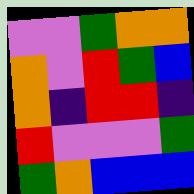[["violet", "violet", "green", "orange", "orange"], ["orange", "violet", "red", "green", "blue"], ["orange", "indigo", "red", "red", "indigo"], ["red", "violet", "violet", "violet", "green"], ["green", "orange", "blue", "blue", "blue"]]